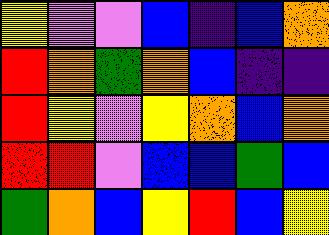[["yellow", "violet", "violet", "blue", "indigo", "blue", "orange"], ["red", "orange", "green", "orange", "blue", "indigo", "indigo"], ["red", "yellow", "violet", "yellow", "orange", "blue", "orange"], ["red", "red", "violet", "blue", "blue", "green", "blue"], ["green", "orange", "blue", "yellow", "red", "blue", "yellow"]]